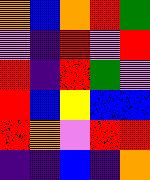[["orange", "blue", "orange", "red", "green"], ["violet", "indigo", "red", "violet", "red"], ["red", "indigo", "red", "green", "violet"], ["red", "blue", "yellow", "blue", "blue"], ["red", "orange", "violet", "red", "red"], ["indigo", "indigo", "blue", "indigo", "orange"]]